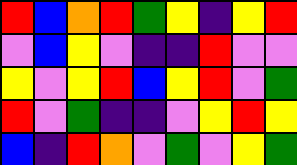[["red", "blue", "orange", "red", "green", "yellow", "indigo", "yellow", "red"], ["violet", "blue", "yellow", "violet", "indigo", "indigo", "red", "violet", "violet"], ["yellow", "violet", "yellow", "red", "blue", "yellow", "red", "violet", "green"], ["red", "violet", "green", "indigo", "indigo", "violet", "yellow", "red", "yellow"], ["blue", "indigo", "red", "orange", "violet", "green", "violet", "yellow", "green"]]